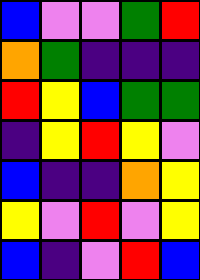[["blue", "violet", "violet", "green", "red"], ["orange", "green", "indigo", "indigo", "indigo"], ["red", "yellow", "blue", "green", "green"], ["indigo", "yellow", "red", "yellow", "violet"], ["blue", "indigo", "indigo", "orange", "yellow"], ["yellow", "violet", "red", "violet", "yellow"], ["blue", "indigo", "violet", "red", "blue"]]